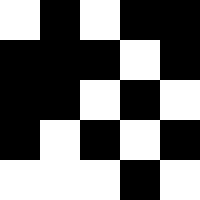[["white", "black", "white", "black", "black"], ["black", "black", "black", "white", "black"], ["black", "black", "white", "black", "white"], ["black", "white", "black", "white", "black"], ["white", "white", "white", "black", "white"]]